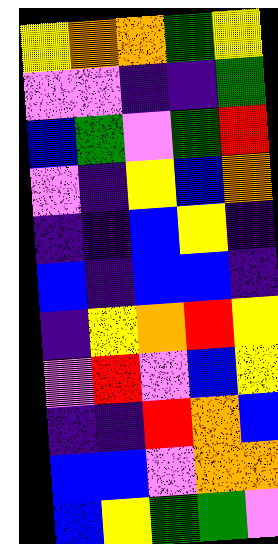[["yellow", "orange", "orange", "green", "yellow"], ["violet", "violet", "indigo", "indigo", "green"], ["blue", "green", "violet", "green", "red"], ["violet", "indigo", "yellow", "blue", "orange"], ["indigo", "indigo", "blue", "yellow", "indigo"], ["blue", "indigo", "blue", "blue", "indigo"], ["indigo", "yellow", "orange", "red", "yellow"], ["violet", "red", "violet", "blue", "yellow"], ["indigo", "indigo", "red", "orange", "blue"], ["blue", "blue", "violet", "orange", "orange"], ["blue", "yellow", "green", "green", "violet"]]